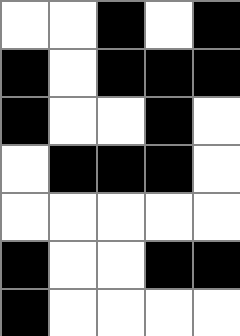[["white", "white", "black", "white", "black"], ["black", "white", "black", "black", "black"], ["black", "white", "white", "black", "white"], ["white", "black", "black", "black", "white"], ["white", "white", "white", "white", "white"], ["black", "white", "white", "black", "black"], ["black", "white", "white", "white", "white"]]